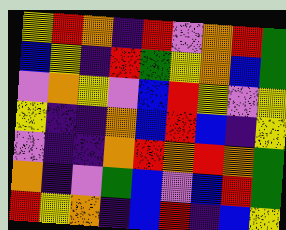[["yellow", "red", "orange", "indigo", "red", "violet", "orange", "red", "green"], ["blue", "yellow", "indigo", "red", "green", "yellow", "orange", "blue", "green"], ["violet", "orange", "yellow", "violet", "blue", "red", "yellow", "violet", "yellow"], ["yellow", "indigo", "indigo", "orange", "blue", "red", "blue", "indigo", "yellow"], ["violet", "indigo", "indigo", "orange", "red", "orange", "red", "orange", "green"], ["orange", "indigo", "violet", "green", "blue", "violet", "blue", "red", "green"], ["red", "yellow", "orange", "indigo", "blue", "red", "indigo", "blue", "yellow"]]